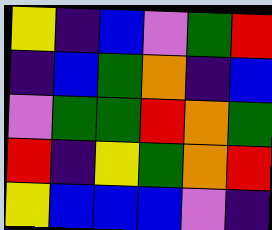[["yellow", "indigo", "blue", "violet", "green", "red"], ["indigo", "blue", "green", "orange", "indigo", "blue"], ["violet", "green", "green", "red", "orange", "green"], ["red", "indigo", "yellow", "green", "orange", "red"], ["yellow", "blue", "blue", "blue", "violet", "indigo"]]